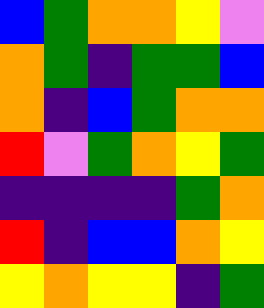[["blue", "green", "orange", "orange", "yellow", "violet"], ["orange", "green", "indigo", "green", "green", "blue"], ["orange", "indigo", "blue", "green", "orange", "orange"], ["red", "violet", "green", "orange", "yellow", "green"], ["indigo", "indigo", "indigo", "indigo", "green", "orange"], ["red", "indigo", "blue", "blue", "orange", "yellow"], ["yellow", "orange", "yellow", "yellow", "indigo", "green"]]